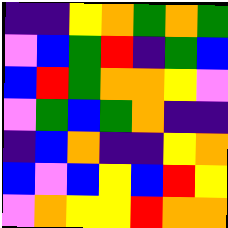[["indigo", "indigo", "yellow", "orange", "green", "orange", "green"], ["violet", "blue", "green", "red", "indigo", "green", "blue"], ["blue", "red", "green", "orange", "orange", "yellow", "violet"], ["violet", "green", "blue", "green", "orange", "indigo", "indigo"], ["indigo", "blue", "orange", "indigo", "indigo", "yellow", "orange"], ["blue", "violet", "blue", "yellow", "blue", "red", "yellow"], ["violet", "orange", "yellow", "yellow", "red", "orange", "orange"]]